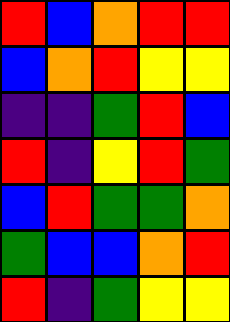[["red", "blue", "orange", "red", "red"], ["blue", "orange", "red", "yellow", "yellow"], ["indigo", "indigo", "green", "red", "blue"], ["red", "indigo", "yellow", "red", "green"], ["blue", "red", "green", "green", "orange"], ["green", "blue", "blue", "orange", "red"], ["red", "indigo", "green", "yellow", "yellow"]]